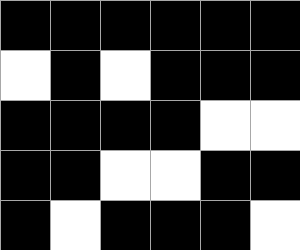[["black", "black", "black", "black", "black", "black"], ["white", "black", "white", "black", "black", "black"], ["black", "black", "black", "black", "white", "white"], ["black", "black", "white", "white", "black", "black"], ["black", "white", "black", "black", "black", "white"]]